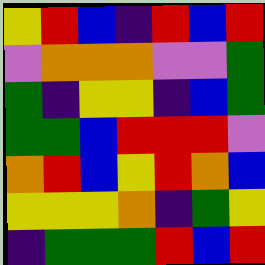[["yellow", "red", "blue", "indigo", "red", "blue", "red"], ["violet", "orange", "orange", "orange", "violet", "violet", "green"], ["green", "indigo", "yellow", "yellow", "indigo", "blue", "green"], ["green", "green", "blue", "red", "red", "red", "violet"], ["orange", "red", "blue", "yellow", "red", "orange", "blue"], ["yellow", "yellow", "yellow", "orange", "indigo", "green", "yellow"], ["indigo", "green", "green", "green", "red", "blue", "red"]]